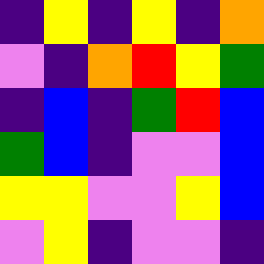[["indigo", "yellow", "indigo", "yellow", "indigo", "orange"], ["violet", "indigo", "orange", "red", "yellow", "green"], ["indigo", "blue", "indigo", "green", "red", "blue"], ["green", "blue", "indigo", "violet", "violet", "blue"], ["yellow", "yellow", "violet", "violet", "yellow", "blue"], ["violet", "yellow", "indigo", "violet", "violet", "indigo"]]